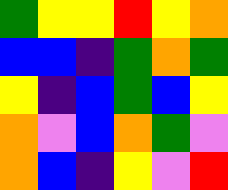[["green", "yellow", "yellow", "red", "yellow", "orange"], ["blue", "blue", "indigo", "green", "orange", "green"], ["yellow", "indigo", "blue", "green", "blue", "yellow"], ["orange", "violet", "blue", "orange", "green", "violet"], ["orange", "blue", "indigo", "yellow", "violet", "red"]]